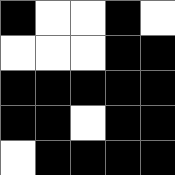[["black", "white", "white", "black", "white"], ["white", "white", "white", "black", "black"], ["black", "black", "black", "black", "black"], ["black", "black", "white", "black", "black"], ["white", "black", "black", "black", "black"]]